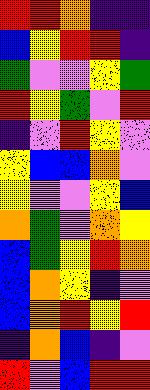[["red", "red", "orange", "indigo", "indigo"], ["blue", "yellow", "red", "red", "indigo"], ["green", "violet", "violet", "yellow", "green"], ["red", "yellow", "green", "violet", "red"], ["indigo", "violet", "red", "yellow", "violet"], ["yellow", "blue", "blue", "orange", "violet"], ["yellow", "violet", "violet", "yellow", "blue"], ["orange", "green", "violet", "orange", "yellow"], ["blue", "green", "yellow", "red", "orange"], ["blue", "orange", "yellow", "indigo", "violet"], ["blue", "orange", "red", "yellow", "red"], ["indigo", "orange", "blue", "indigo", "violet"], ["red", "violet", "blue", "red", "red"]]